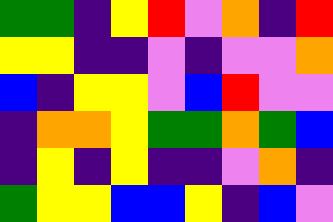[["green", "green", "indigo", "yellow", "red", "violet", "orange", "indigo", "red"], ["yellow", "yellow", "indigo", "indigo", "violet", "indigo", "violet", "violet", "orange"], ["blue", "indigo", "yellow", "yellow", "violet", "blue", "red", "violet", "violet"], ["indigo", "orange", "orange", "yellow", "green", "green", "orange", "green", "blue"], ["indigo", "yellow", "indigo", "yellow", "indigo", "indigo", "violet", "orange", "indigo"], ["green", "yellow", "yellow", "blue", "blue", "yellow", "indigo", "blue", "violet"]]